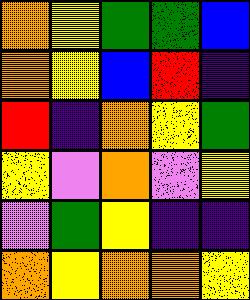[["orange", "yellow", "green", "green", "blue"], ["orange", "yellow", "blue", "red", "indigo"], ["red", "indigo", "orange", "yellow", "green"], ["yellow", "violet", "orange", "violet", "yellow"], ["violet", "green", "yellow", "indigo", "indigo"], ["orange", "yellow", "orange", "orange", "yellow"]]